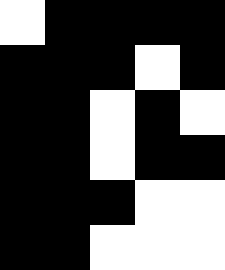[["white", "black", "black", "black", "black"], ["black", "black", "black", "white", "black"], ["black", "black", "white", "black", "white"], ["black", "black", "white", "black", "black"], ["black", "black", "black", "white", "white"], ["black", "black", "white", "white", "white"]]